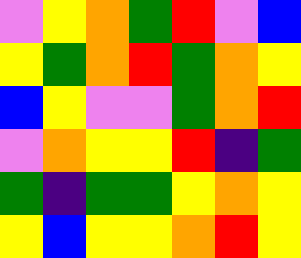[["violet", "yellow", "orange", "green", "red", "violet", "blue"], ["yellow", "green", "orange", "red", "green", "orange", "yellow"], ["blue", "yellow", "violet", "violet", "green", "orange", "red"], ["violet", "orange", "yellow", "yellow", "red", "indigo", "green"], ["green", "indigo", "green", "green", "yellow", "orange", "yellow"], ["yellow", "blue", "yellow", "yellow", "orange", "red", "yellow"]]